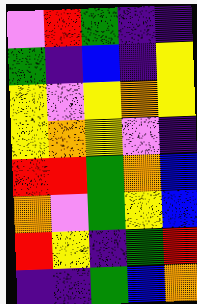[["violet", "red", "green", "indigo", "indigo"], ["green", "indigo", "blue", "indigo", "yellow"], ["yellow", "violet", "yellow", "orange", "yellow"], ["yellow", "orange", "yellow", "violet", "indigo"], ["red", "red", "green", "orange", "blue"], ["orange", "violet", "green", "yellow", "blue"], ["red", "yellow", "indigo", "green", "red"], ["indigo", "indigo", "green", "blue", "orange"]]